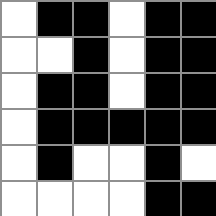[["white", "black", "black", "white", "black", "black"], ["white", "white", "black", "white", "black", "black"], ["white", "black", "black", "white", "black", "black"], ["white", "black", "black", "black", "black", "black"], ["white", "black", "white", "white", "black", "white"], ["white", "white", "white", "white", "black", "black"]]